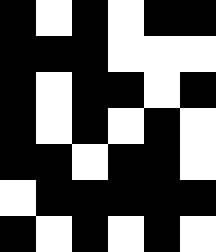[["black", "white", "black", "white", "black", "black"], ["black", "black", "black", "white", "white", "white"], ["black", "white", "black", "black", "white", "black"], ["black", "white", "black", "white", "black", "white"], ["black", "black", "white", "black", "black", "white"], ["white", "black", "black", "black", "black", "black"], ["black", "white", "black", "white", "black", "white"]]